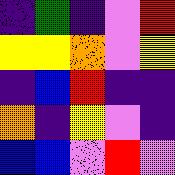[["indigo", "green", "indigo", "violet", "red"], ["yellow", "yellow", "orange", "violet", "yellow"], ["indigo", "blue", "red", "indigo", "indigo"], ["orange", "indigo", "yellow", "violet", "indigo"], ["blue", "blue", "violet", "red", "violet"]]